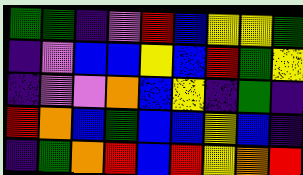[["green", "green", "indigo", "violet", "red", "blue", "yellow", "yellow", "green"], ["indigo", "violet", "blue", "blue", "yellow", "blue", "red", "green", "yellow"], ["indigo", "violet", "violet", "orange", "blue", "yellow", "indigo", "green", "indigo"], ["red", "orange", "blue", "green", "blue", "blue", "yellow", "blue", "indigo"], ["indigo", "green", "orange", "red", "blue", "red", "yellow", "orange", "red"]]